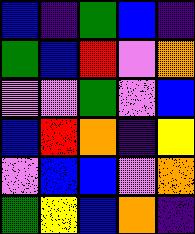[["blue", "indigo", "green", "blue", "indigo"], ["green", "blue", "red", "violet", "orange"], ["violet", "violet", "green", "violet", "blue"], ["blue", "red", "orange", "indigo", "yellow"], ["violet", "blue", "blue", "violet", "orange"], ["green", "yellow", "blue", "orange", "indigo"]]